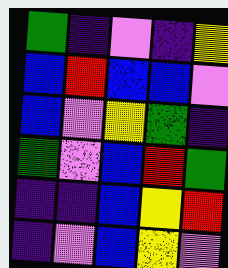[["green", "indigo", "violet", "indigo", "yellow"], ["blue", "red", "blue", "blue", "violet"], ["blue", "violet", "yellow", "green", "indigo"], ["green", "violet", "blue", "red", "green"], ["indigo", "indigo", "blue", "yellow", "red"], ["indigo", "violet", "blue", "yellow", "violet"]]